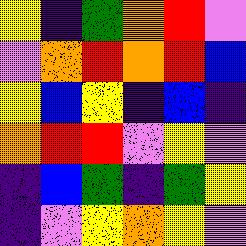[["yellow", "indigo", "green", "orange", "red", "violet"], ["violet", "orange", "red", "orange", "red", "blue"], ["yellow", "blue", "yellow", "indigo", "blue", "indigo"], ["orange", "red", "red", "violet", "yellow", "violet"], ["indigo", "blue", "green", "indigo", "green", "yellow"], ["indigo", "violet", "yellow", "orange", "yellow", "violet"]]